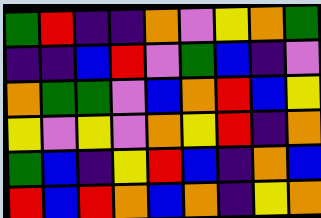[["green", "red", "indigo", "indigo", "orange", "violet", "yellow", "orange", "green"], ["indigo", "indigo", "blue", "red", "violet", "green", "blue", "indigo", "violet"], ["orange", "green", "green", "violet", "blue", "orange", "red", "blue", "yellow"], ["yellow", "violet", "yellow", "violet", "orange", "yellow", "red", "indigo", "orange"], ["green", "blue", "indigo", "yellow", "red", "blue", "indigo", "orange", "blue"], ["red", "blue", "red", "orange", "blue", "orange", "indigo", "yellow", "orange"]]